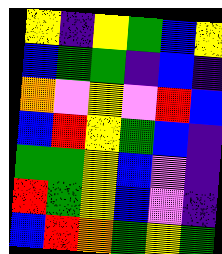[["yellow", "indigo", "yellow", "green", "blue", "yellow"], ["blue", "green", "green", "indigo", "blue", "indigo"], ["orange", "violet", "yellow", "violet", "red", "blue"], ["blue", "red", "yellow", "green", "blue", "indigo"], ["green", "green", "yellow", "blue", "violet", "indigo"], ["red", "green", "yellow", "blue", "violet", "indigo"], ["blue", "red", "orange", "green", "yellow", "green"]]